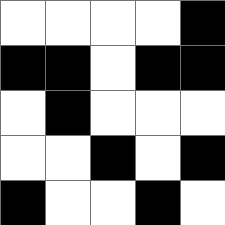[["white", "white", "white", "white", "black"], ["black", "black", "white", "black", "black"], ["white", "black", "white", "white", "white"], ["white", "white", "black", "white", "black"], ["black", "white", "white", "black", "white"]]